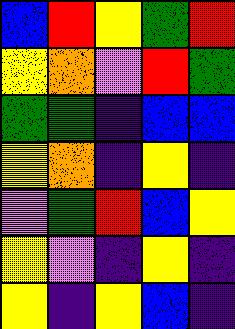[["blue", "red", "yellow", "green", "red"], ["yellow", "orange", "violet", "red", "green"], ["green", "green", "indigo", "blue", "blue"], ["yellow", "orange", "indigo", "yellow", "indigo"], ["violet", "green", "red", "blue", "yellow"], ["yellow", "violet", "indigo", "yellow", "indigo"], ["yellow", "indigo", "yellow", "blue", "indigo"]]